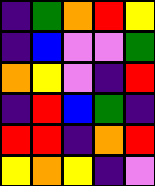[["indigo", "green", "orange", "red", "yellow"], ["indigo", "blue", "violet", "violet", "green"], ["orange", "yellow", "violet", "indigo", "red"], ["indigo", "red", "blue", "green", "indigo"], ["red", "red", "indigo", "orange", "red"], ["yellow", "orange", "yellow", "indigo", "violet"]]